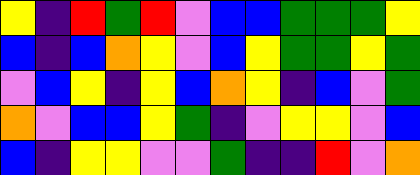[["yellow", "indigo", "red", "green", "red", "violet", "blue", "blue", "green", "green", "green", "yellow"], ["blue", "indigo", "blue", "orange", "yellow", "violet", "blue", "yellow", "green", "green", "yellow", "green"], ["violet", "blue", "yellow", "indigo", "yellow", "blue", "orange", "yellow", "indigo", "blue", "violet", "green"], ["orange", "violet", "blue", "blue", "yellow", "green", "indigo", "violet", "yellow", "yellow", "violet", "blue"], ["blue", "indigo", "yellow", "yellow", "violet", "violet", "green", "indigo", "indigo", "red", "violet", "orange"]]